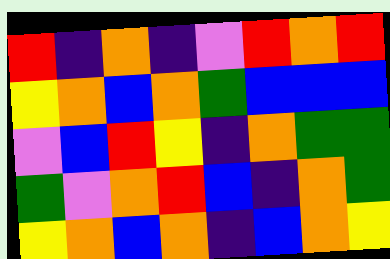[["red", "indigo", "orange", "indigo", "violet", "red", "orange", "red"], ["yellow", "orange", "blue", "orange", "green", "blue", "blue", "blue"], ["violet", "blue", "red", "yellow", "indigo", "orange", "green", "green"], ["green", "violet", "orange", "red", "blue", "indigo", "orange", "green"], ["yellow", "orange", "blue", "orange", "indigo", "blue", "orange", "yellow"]]